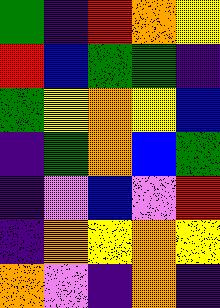[["green", "indigo", "red", "orange", "yellow"], ["red", "blue", "green", "green", "indigo"], ["green", "yellow", "orange", "yellow", "blue"], ["indigo", "green", "orange", "blue", "green"], ["indigo", "violet", "blue", "violet", "red"], ["indigo", "orange", "yellow", "orange", "yellow"], ["orange", "violet", "indigo", "orange", "indigo"]]